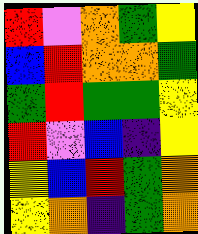[["red", "violet", "orange", "green", "yellow"], ["blue", "red", "orange", "orange", "green"], ["green", "red", "green", "green", "yellow"], ["red", "violet", "blue", "indigo", "yellow"], ["yellow", "blue", "red", "green", "orange"], ["yellow", "orange", "indigo", "green", "orange"]]